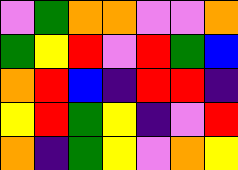[["violet", "green", "orange", "orange", "violet", "violet", "orange"], ["green", "yellow", "red", "violet", "red", "green", "blue"], ["orange", "red", "blue", "indigo", "red", "red", "indigo"], ["yellow", "red", "green", "yellow", "indigo", "violet", "red"], ["orange", "indigo", "green", "yellow", "violet", "orange", "yellow"]]